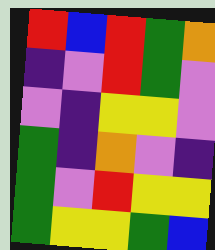[["red", "blue", "red", "green", "orange"], ["indigo", "violet", "red", "green", "violet"], ["violet", "indigo", "yellow", "yellow", "violet"], ["green", "indigo", "orange", "violet", "indigo"], ["green", "violet", "red", "yellow", "yellow"], ["green", "yellow", "yellow", "green", "blue"]]